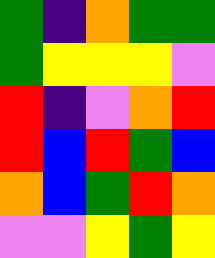[["green", "indigo", "orange", "green", "green"], ["green", "yellow", "yellow", "yellow", "violet"], ["red", "indigo", "violet", "orange", "red"], ["red", "blue", "red", "green", "blue"], ["orange", "blue", "green", "red", "orange"], ["violet", "violet", "yellow", "green", "yellow"]]